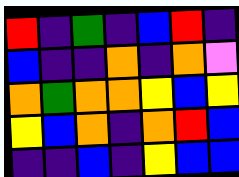[["red", "indigo", "green", "indigo", "blue", "red", "indigo"], ["blue", "indigo", "indigo", "orange", "indigo", "orange", "violet"], ["orange", "green", "orange", "orange", "yellow", "blue", "yellow"], ["yellow", "blue", "orange", "indigo", "orange", "red", "blue"], ["indigo", "indigo", "blue", "indigo", "yellow", "blue", "blue"]]